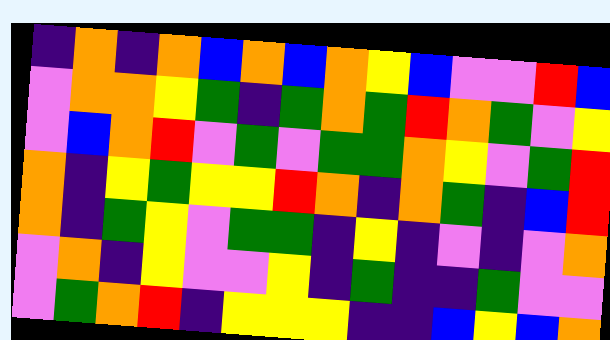[["indigo", "orange", "indigo", "orange", "blue", "orange", "blue", "orange", "yellow", "blue", "violet", "violet", "red", "blue"], ["violet", "orange", "orange", "yellow", "green", "indigo", "green", "orange", "green", "red", "orange", "green", "violet", "yellow"], ["violet", "blue", "orange", "red", "violet", "green", "violet", "green", "green", "orange", "yellow", "violet", "green", "red"], ["orange", "indigo", "yellow", "green", "yellow", "yellow", "red", "orange", "indigo", "orange", "green", "indigo", "blue", "red"], ["orange", "indigo", "green", "yellow", "violet", "green", "green", "indigo", "yellow", "indigo", "violet", "indigo", "violet", "orange"], ["violet", "orange", "indigo", "yellow", "violet", "violet", "yellow", "indigo", "green", "indigo", "indigo", "green", "violet", "violet"], ["violet", "green", "orange", "red", "indigo", "yellow", "yellow", "yellow", "indigo", "indigo", "blue", "yellow", "blue", "orange"]]